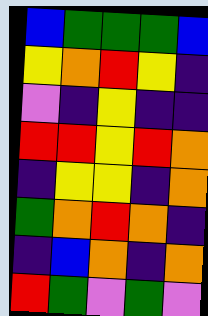[["blue", "green", "green", "green", "blue"], ["yellow", "orange", "red", "yellow", "indigo"], ["violet", "indigo", "yellow", "indigo", "indigo"], ["red", "red", "yellow", "red", "orange"], ["indigo", "yellow", "yellow", "indigo", "orange"], ["green", "orange", "red", "orange", "indigo"], ["indigo", "blue", "orange", "indigo", "orange"], ["red", "green", "violet", "green", "violet"]]